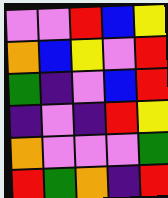[["violet", "violet", "red", "blue", "yellow"], ["orange", "blue", "yellow", "violet", "red"], ["green", "indigo", "violet", "blue", "red"], ["indigo", "violet", "indigo", "red", "yellow"], ["orange", "violet", "violet", "violet", "green"], ["red", "green", "orange", "indigo", "red"]]